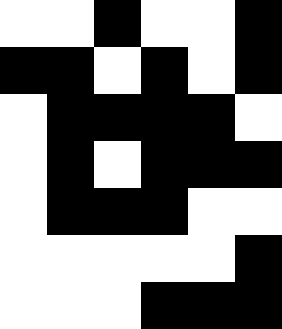[["white", "white", "black", "white", "white", "black"], ["black", "black", "white", "black", "white", "black"], ["white", "black", "black", "black", "black", "white"], ["white", "black", "white", "black", "black", "black"], ["white", "black", "black", "black", "white", "white"], ["white", "white", "white", "white", "white", "black"], ["white", "white", "white", "black", "black", "black"]]